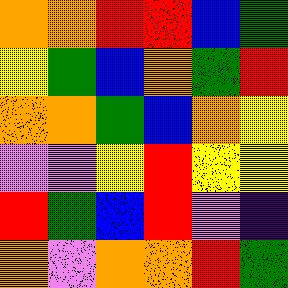[["orange", "orange", "red", "red", "blue", "green"], ["yellow", "green", "blue", "orange", "green", "red"], ["orange", "orange", "green", "blue", "orange", "yellow"], ["violet", "violet", "yellow", "red", "yellow", "yellow"], ["red", "green", "blue", "red", "violet", "indigo"], ["orange", "violet", "orange", "orange", "red", "green"]]